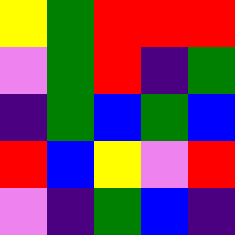[["yellow", "green", "red", "red", "red"], ["violet", "green", "red", "indigo", "green"], ["indigo", "green", "blue", "green", "blue"], ["red", "blue", "yellow", "violet", "red"], ["violet", "indigo", "green", "blue", "indigo"]]